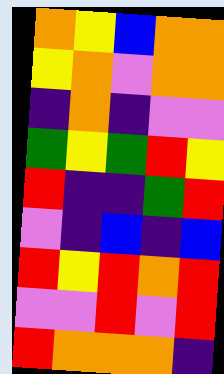[["orange", "yellow", "blue", "orange", "orange"], ["yellow", "orange", "violet", "orange", "orange"], ["indigo", "orange", "indigo", "violet", "violet"], ["green", "yellow", "green", "red", "yellow"], ["red", "indigo", "indigo", "green", "red"], ["violet", "indigo", "blue", "indigo", "blue"], ["red", "yellow", "red", "orange", "red"], ["violet", "violet", "red", "violet", "red"], ["red", "orange", "orange", "orange", "indigo"]]